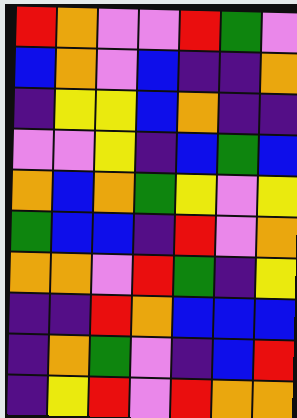[["red", "orange", "violet", "violet", "red", "green", "violet"], ["blue", "orange", "violet", "blue", "indigo", "indigo", "orange"], ["indigo", "yellow", "yellow", "blue", "orange", "indigo", "indigo"], ["violet", "violet", "yellow", "indigo", "blue", "green", "blue"], ["orange", "blue", "orange", "green", "yellow", "violet", "yellow"], ["green", "blue", "blue", "indigo", "red", "violet", "orange"], ["orange", "orange", "violet", "red", "green", "indigo", "yellow"], ["indigo", "indigo", "red", "orange", "blue", "blue", "blue"], ["indigo", "orange", "green", "violet", "indigo", "blue", "red"], ["indigo", "yellow", "red", "violet", "red", "orange", "orange"]]